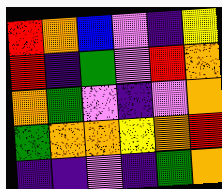[["red", "orange", "blue", "violet", "indigo", "yellow"], ["red", "indigo", "green", "violet", "red", "orange"], ["orange", "green", "violet", "indigo", "violet", "orange"], ["green", "orange", "orange", "yellow", "orange", "red"], ["indigo", "indigo", "violet", "indigo", "green", "orange"]]